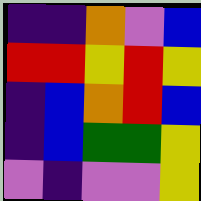[["indigo", "indigo", "orange", "violet", "blue"], ["red", "red", "yellow", "red", "yellow"], ["indigo", "blue", "orange", "red", "blue"], ["indigo", "blue", "green", "green", "yellow"], ["violet", "indigo", "violet", "violet", "yellow"]]